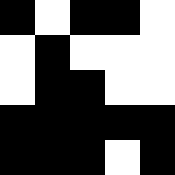[["black", "white", "black", "black", "white"], ["white", "black", "white", "white", "white"], ["white", "black", "black", "white", "white"], ["black", "black", "black", "black", "black"], ["black", "black", "black", "white", "black"]]